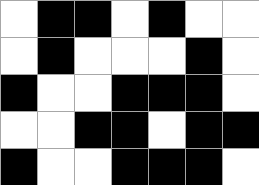[["white", "black", "black", "white", "black", "white", "white"], ["white", "black", "white", "white", "white", "black", "white"], ["black", "white", "white", "black", "black", "black", "white"], ["white", "white", "black", "black", "white", "black", "black"], ["black", "white", "white", "black", "black", "black", "white"]]